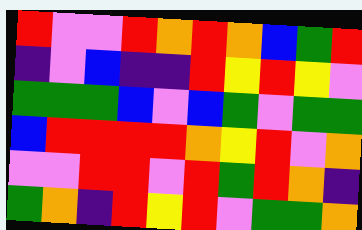[["red", "violet", "violet", "red", "orange", "red", "orange", "blue", "green", "red"], ["indigo", "violet", "blue", "indigo", "indigo", "red", "yellow", "red", "yellow", "violet"], ["green", "green", "green", "blue", "violet", "blue", "green", "violet", "green", "green"], ["blue", "red", "red", "red", "red", "orange", "yellow", "red", "violet", "orange"], ["violet", "violet", "red", "red", "violet", "red", "green", "red", "orange", "indigo"], ["green", "orange", "indigo", "red", "yellow", "red", "violet", "green", "green", "orange"]]